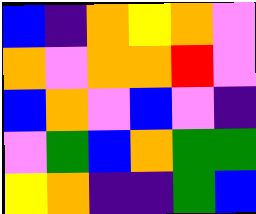[["blue", "indigo", "orange", "yellow", "orange", "violet"], ["orange", "violet", "orange", "orange", "red", "violet"], ["blue", "orange", "violet", "blue", "violet", "indigo"], ["violet", "green", "blue", "orange", "green", "green"], ["yellow", "orange", "indigo", "indigo", "green", "blue"]]